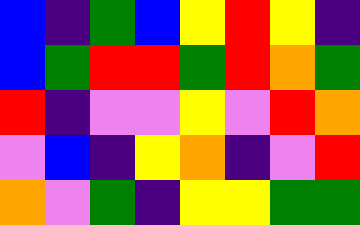[["blue", "indigo", "green", "blue", "yellow", "red", "yellow", "indigo"], ["blue", "green", "red", "red", "green", "red", "orange", "green"], ["red", "indigo", "violet", "violet", "yellow", "violet", "red", "orange"], ["violet", "blue", "indigo", "yellow", "orange", "indigo", "violet", "red"], ["orange", "violet", "green", "indigo", "yellow", "yellow", "green", "green"]]